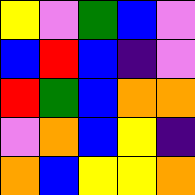[["yellow", "violet", "green", "blue", "violet"], ["blue", "red", "blue", "indigo", "violet"], ["red", "green", "blue", "orange", "orange"], ["violet", "orange", "blue", "yellow", "indigo"], ["orange", "blue", "yellow", "yellow", "orange"]]